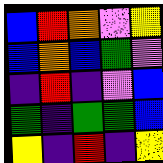[["blue", "red", "orange", "violet", "yellow"], ["blue", "orange", "blue", "green", "violet"], ["indigo", "red", "indigo", "violet", "blue"], ["green", "indigo", "green", "green", "blue"], ["yellow", "indigo", "red", "indigo", "yellow"]]